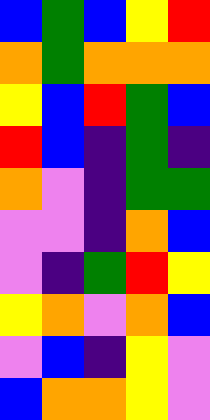[["blue", "green", "blue", "yellow", "red"], ["orange", "green", "orange", "orange", "orange"], ["yellow", "blue", "red", "green", "blue"], ["red", "blue", "indigo", "green", "indigo"], ["orange", "violet", "indigo", "green", "green"], ["violet", "violet", "indigo", "orange", "blue"], ["violet", "indigo", "green", "red", "yellow"], ["yellow", "orange", "violet", "orange", "blue"], ["violet", "blue", "indigo", "yellow", "violet"], ["blue", "orange", "orange", "yellow", "violet"]]